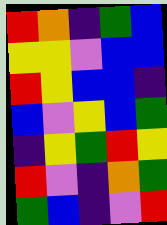[["red", "orange", "indigo", "green", "blue"], ["yellow", "yellow", "violet", "blue", "blue"], ["red", "yellow", "blue", "blue", "indigo"], ["blue", "violet", "yellow", "blue", "green"], ["indigo", "yellow", "green", "red", "yellow"], ["red", "violet", "indigo", "orange", "green"], ["green", "blue", "indigo", "violet", "red"]]